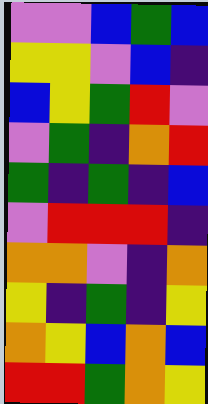[["violet", "violet", "blue", "green", "blue"], ["yellow", "yellow", "violet", "blue", "indigo"], ["blue", "yellow", "green", "red", "violet"], ["violet", "green", "indigo", "orange", "red"], ["green", "indigo", "green", "indigo", "blue"], ["violet", "red", "red", "red", "indigo"], ["orange", "orange", "violet", "indigo", "orange"], ["yellow", "indigo", "green", "indigo", "yellow"], ["orange", "yellow", "blue", "orange", "blue"], ["red", "red", "green", "orange", "yellow"]]